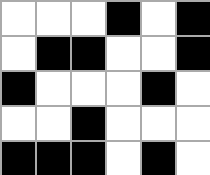[["white", "white", "white", "black", "white", "black"], ["white", "black", "black", "white", "white", "black"], ["black", "white", "white", "white", "black", "white"], ["white", "white", "black", "white", "white", "white"], ["black", "black", "black", "white", "black", "white"]]